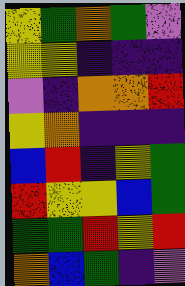[["yellow", "green", "orange", "green", "violet"], ["yellow", "yellow", "indigo", "indigo", "indigo"], ["violet", "indigo", "orange", "orange", "red"], ["yellow", "orange", "indigo", "indigo", "indigo"], ["blue", "red", "indigo", "yellow", "green"], ["red", "yellow", "yellow", "blue", "green"], ["green", "green", "red", "yellow", "red"], ["orange", "blue", "green", "indigo", "violet"]]